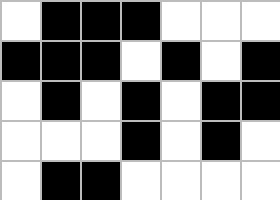[["white", "black", "black", "black", "white", "white", "white"], ["black", "black", "black", "white", "black", "white", "black"], ["white", "black", "white", "black", "white", "black", "black"], ["white", "white", "white", "black", "white", "black", "white"], ["white", "black", "black", "white", "white", "white", "white"]]